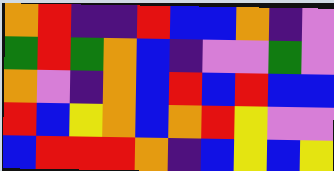[["orange", "red", "indigo", "indigo", "red", "blue", "blue", "orange", "indigo", "violet"], ["green", "red", "green", "orange", "blue", "indigo", "violet", "violet", "green", "violet"], ["orange", "violet", "indigo", "orange", "blue", "red", "blue", "red", "blue", "blue"], ["red", "blue", "yellow", "orange", "blue", "orange", "red", "yellow", "violet", "violet"], ["blue", "red", "red", "red", "orange", "indigo", "blue", "yellow", "blue", "yellow"]]